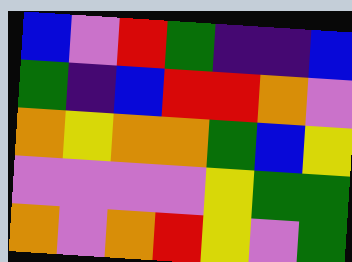[["blue", "violet", "red", "green", "indigo", "indigo", "blue"], ["green", "indigo", "blue", "red", "red", "orange", "violet"], ["orange", "yellow", "orange", "orange", "green", "blue", "yellow"], ["violet", "violet", "violet", "violet", "yellow", "green", "green"], ["orange", "violet", "orange", "red", "yellow", "violet", "green"]]